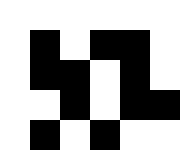[["white", "white", "white", "white", "white", "white"], ["white", "black", "white", "black", "black", "white"], ["white", "black", "black", "white", "black", "white"], ["white", "white", "black", "white", "black", "black"], ["white", "black", "white", "black", "white", "white"]]